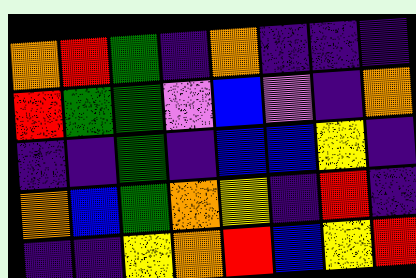[["orange", "red", "green", "indigo", "orange", "indigo", "indigo", "indigo"], ["red", "green", "green", "violet", "blue", "violet", "indigo", "orange"], ["indigo", "indigo", "green", "indigo", "blue", "blue", "yellow", "indigo"], ["orange", "blue", "green", "orange", "yellow", "indigo", "red", "indigo"], ["indigo", "indigo", "yellow", "orange", "red", "blue", "yellow", "red"]]